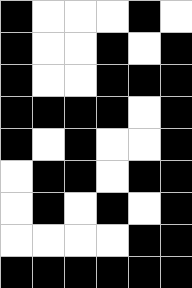[["black", "white", "white", "white", "black", "white"], ["black", "white", "white", "black", "white", "black"], ["black", "white", "white", "black", "black", "black"], ["black", "black", "black", "black", "white", "black"], ["black", "white", "black", "white", "white", "black"], ["white", "black", "black", "white", "black", "black"], ["white", "black", "white", "black", "white", "black"], ["white", "white", "white", "white", "black", "black"], ["black", "black", "black", "black", "black", "black"]]